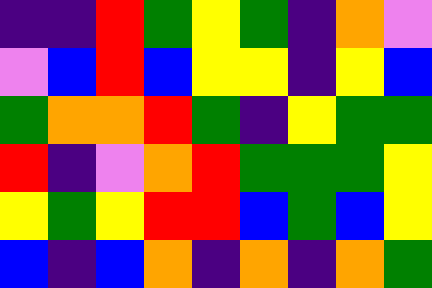[["indigo", "indigo", "red", "green", "yellow", "green", "indigo", "orange", "violet"], ["violet", "blue", "red", "blue", "yellow", "yellow", "indigo", "yellow", "blue"], ["green", "orange", "orange", "red", "green", "indigo", "yellow", "green", "green"], ["red", "indigo", "violet", "orange", "red", "green", "green", "green", "yellow"], ["yellow", "green", "yellow", "red", "red", "blue", "green", "blue", "yellow"], ["blue", "indigo", "blue", "orange", "indigo", "orange", "indigo", "orange", "green"]]